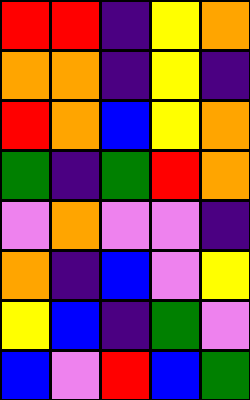[["red", "red", "indigo", "yellow", "orange"], ["orange", "orange", "indigo", "yellow", "indigo"], ["red", "orange", "blue", "yellow", "orange"], ["green", "indigo", "green", "red", "orange"], ["violet", "orange", "violet", "violet", "indigo"], ["orange", "indigo", "blue", "violet", "yellow"], ["yellow", "blue", "indigo", "green", "violet"], ["blue", "violet", "red", "blue", "green"]]